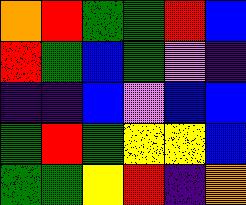[["orange", "red", "green", "green", "red", "blue"], ["red", "green", "blue", "green", "violet", "indigo"], ["indigo", "indigo", "blue", "violet", "blue", "blue"], ["green", "red", "green", "yellow", "yellow", "blue"], ["green", "green", "yellow", "red", "indigo", "orange"]]